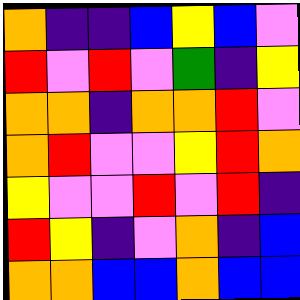[["orange", "indigo", "indigo", "blue", "yellow", "blue", "violet"], ["red", "violet", "red", "violet", "green", "indigo", "yellow"], ["orange", "orange", "indigo", "orange", "orange", "red", "violet"], ["orange", "red", "violet", "violet", "yellow", "red", "orange"], ["yellow", "violet", "violet", "red", "violet", "red", "indigo"], ["red", "yellow", "indigo", "violet", "orange", "indigo", "blue"], ["orange", "orange", "blue", "blue", "orange", "blue", "blue"]]